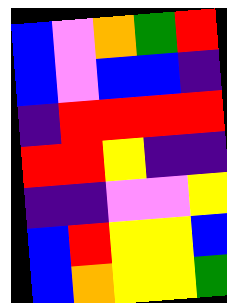[["blue", "violet", "orange", "green", "red"], ["blue", "violet", "blue", "blue", "indigo"], ["indigo", "red", "red", "red", "red"], ["red", "red", "yellow", "indigo", "indigo"], ["indigo", "indigo", "violet", "violet", "yellow"], ["blue", "red", "yellow", "yellow", "blue"], ["blue", "orange", "yellow", "yellow", "green"]]